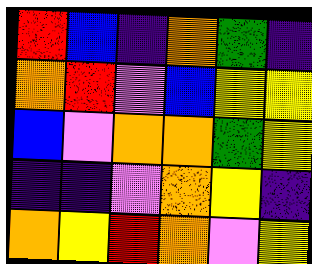[["red", "blue", "indigo", "orange", "green", "indigo"], ["orange", "red", "violet", "blue", "yellow", "yellow"], ["blue", "violet", "orange", "orange", "green", "yellow"], ["indigo", "indigo", "violet", "orange", "yellow", "indigo"], ["orange", "yellow", "red", "orange", "violet", "yellow"]]